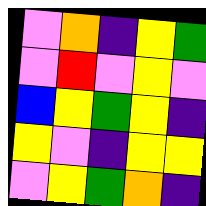[["violet", "orange", "indigo", "yellow", "green"], ["violet", "red", "violet", "yellow", "violet"], ["blue", "yellow", "green", "yellow", "indigo"], ["yellow", "violet", "indigo", "yellow", "yellow"], ["violet", "yellow", "green", "orange", "indigo"]]